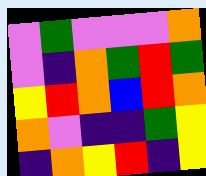[["violet", "green", "violet", "violet", "violet", "orange"], ["violet", "indigo", "orange", "green", "red", "green"], ["yellow", "red", "orange", "blue", "red", "orange"], ["orange", "violet", "indigo", "indigo", "green", "yellow"], ["indigo", "orange", "yellow", "red", "indigo", "yellow"]]